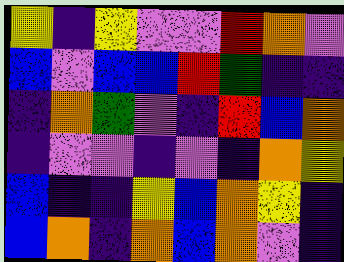[["yellow", "indigo", "yellow", "violet", "violet", "red", "orange", "violet"], ["blue", "violet", "blue", "blue", "red", "green", "indigo", "indigo"], ["indigo", "orange", "green", "violet", "indigo", "red", "blue", "orange"], ["indigo", "violet", "violet", "indigo", "violet", "indigo", "orange", "yellow"], ["blue", "indigo", "indigo", "yellow", "blue", "orange", "yellow", "indigo"], ["blue", "orange", "indigo", "orange", "blue", "orange", "violet", "indigo"]]